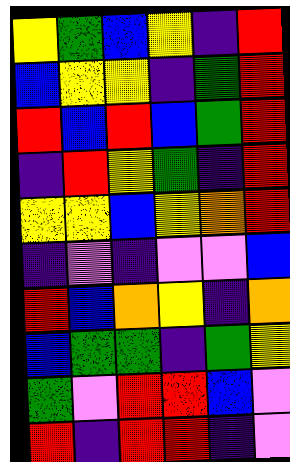[["yellow", "green", "blue", "yellow", "indigo", "red"], ["blue", "yellow", "yellow", "indigo", "green", "red"], ["red", "blue", "red", "blue", "green", "red"], ["indigo", "red", "yellow", "green", "indigo", "red"], ["yellow", "yellow", "blue", "yellow", "orange", "red"], ["indigo", "violet", "indigo", "violet", "violet", "blue"], ["red", "blue", "orange", "yellow", "indigo", "orange"], ["blue", "green", "green", "indigo", "green", "yellow"], ["green", "violet", "red", "red", "blue", "violet"], ["red", "indigo", "red", "red", "indigo", "violet"]]